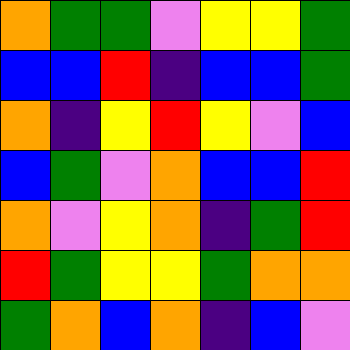[["orange", "green", "green", "violet", "yellow", "yellow", "green"], ["blue", "blue", "red", "indigo", "blue", "blue", "green"], ["orange", "indigo", "yellow", "red", "yellow", "violet", "blue"], ["blue", "green", "violet", "orange", "blue", "blue", "red"], ["orange", "violet", "yellow", "orange", "indigo", "green", "red"], ["red", "green", "yellow", "yellow", "green", "orange", "orange"], ["green", "orange", "blue", "orange", "indigo", "blue", "violet"]]